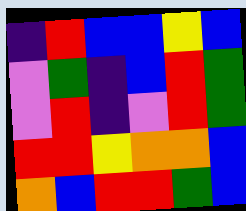[["indigo", "red", "blue", "blue", "yellow", "blue"], ["violet", "green", "indigo", "blue", "red", "green"], ["violet", "red", "indigo", "violet", "red", "green"], ["red", "red", "yellow", "orange", "orange", "blue"], ["orange", "blue", "red", "red", "green", "blue"]]